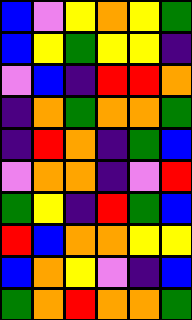[["blue", "violet", "yellow", "orange", "yellow", "green"], ["blue", "yellow", "green", "yellow", "yellow", "indigo"], ["violet", "blue", "indigo", "red", "red", "orange"], ["indigo", "orange", "green", "orange", "orange", "green"], ["indigo", "red", "orange", "indigo", "green", "blue"], ["violet", "orange", "orange", "indigo", "violet", "red"], ["green", "yellow", "indigo", "red", "green", "blue"], ["red", "blue", "orange", "orange", "yellow", "yellow"], ["blue", "orange", "yellow", "violet", "indigo", "blue"], ["green", "orange", "red", "orange", "orange", "green"]]